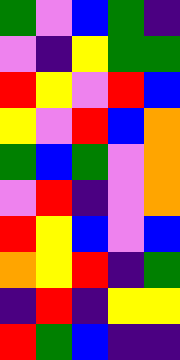[["green", "violet", "blue", "green", "indigo"], ["violet", "indigo", "yellow", "green", "green"], ["red", "yellow", "violet", "red", "blue"], ["yellow", "violet", "red", "blue", "orange"], ["green", "blue", "green", "violet", "orange"], ["violet", "red", "indigo", "violet", "orange"], ["red", "yellow", "blue", "violet", "blue"], ["orange", "yellow", "red", "indigo", "green"], ["indigo", "red", "indigo", "yellow", "yellow"], ["red", "green", "blue", "indigo", "indigo"]]